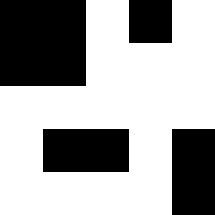[["black", "black", "white", "black", "white"], ["black", "black", "white", "white", "white"], ["white", "white", "white", "white", "white"], ["white", "black", "black", "white", "black"], ["white", "white", "white", "white", "black"]]